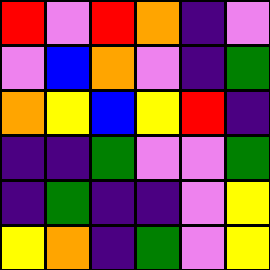[["red", "violet", "red", "orange", "indigo", "violet"], ["violet", "blue", "orange", "violet", "indigo", "green"], ["orange", "yellow", "blue", "yellow", "red", "indigo"], ["indigo", "indigo", "green", "violet", "violet", "green"], ["indigo", "green", "indigo", "indigo", "violet", "yellow"], ["yellow", "orange", "indigo", "green", "violet", "yellow"]]